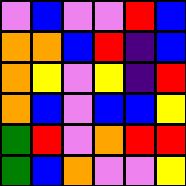[["violet", "blue", "violet", "violet", "red", "blue"], ["orange", "orange", "blue", "red", "indigo", "blue"], ["orange", "yellow", "violet", "yellow", "indigo", "red"], ["orange", "blue", "violet", "blue", "blue", "yellow"], ["green", "red", "violet", "orange", "red", "red"], ["green", "blue", "orange", "violet", "violet", "yellow"]]